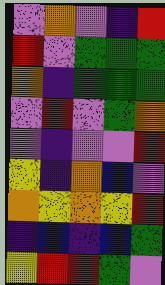[["violet", "orange", "violet", "indigo", "red"], ["red", "violet", "green", "green", "green"], ["orange", "indigo", "green", "green", "green"], ["violet", "red", "violet", "green", "orange"], ["violet", "indigo", "violet", "violet", "red"], ["yellow", "indigo", "orange", "blue", "violet"], ["orange", "yellow", "orange", "yellow", "red"], ["indigo", "blue", "indigo", "blue", "green"], ["yellow", "red", "red", "green", "violet"]]